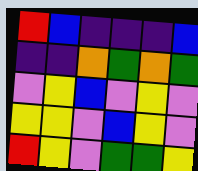[["red", "blue", "indigo", "indigo", "indigo", "blue"], ["indigo", "indigo", "orange", "green", "orange", "green"], ["violet", "yellow", "blue", "violet", "yellow", "violet"], ["yellow", "yellow", "violet", "blue", "yellow", "violet"], ["red", "yellow", "violet", "green", "green", "yellow"]]